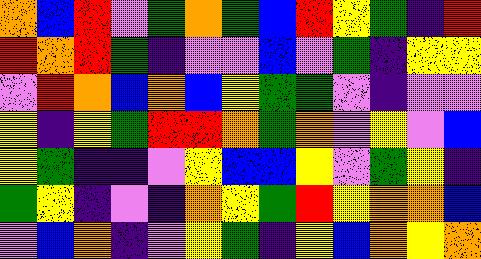[["orange", "blue", "red", "violet", "green", "orange", "green", "blue", "red", "yellow", "green", "indigo", "red"], ["red", "orange", "red", "green", "indigo", "violet", "violet", "blue", "violet", "green", "indigo", "yellow", "yellow"], ["violet", "red", "orange", "blue", "orange", "blue", "yellow", "green", "green", "violet", "indigo", "violet", "violet"], ["yellow", "indigo", "yellow", "green", "red", "red", "orange", "green", "orange", "violet", "yellow", "violet", "blue"], ["yellow", "green", "indigo", "indigo", "violet", "yellow", "blue", "blue", "yellow", "violet", "green", "yellow", "indigo"], ["green", "yellow", "indigo", "violet", "indigo", "orange", "yellow", "green", "red", "yellow", "orange", "orange", "blue"], ["violet", "blue", "orange", "indigo", "violet", "yellow", "green", "indigo", "yellow", "blue", "orange", "yellow", "orange"]]